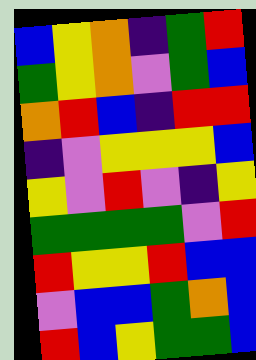[["blue", "yellow", "orange", "indigo", "green", "red"], ["green", "yellow", "orange", "violet", "green", "blue"], ["orange", "red", "blue", "indigo", "red", "red"], ["indigo", "violet", "yellow", "yellow", "yellow", "blue"], ["yellow", "violet", "red", "violet", "indigo", "yellow"], ["green", "green", "green", "green", "violet", "red"], ["red", "yellow", "yellow", "red", "blue", "blue"], ["violet", "blue", "blue", "green", "orange", "blue"], ["red", "blue", "yellow", "green", "green", "blue"]]